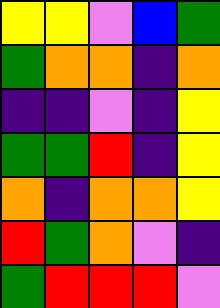[["yellow", "yellow", "violet", "blue", "green"], ["green", "orange", "orange", "indigo", "orange"], ["indigo", "indigo", "violet", "indigo", "yellow"], ["green", "green", "red", "indigo", "yellow"], ["orange", "indigo", "orange", "orange", "yellow"], ["red", "green", "orange", "violet", "indigo"], ["green", "red", "red", "red", "violet"]]